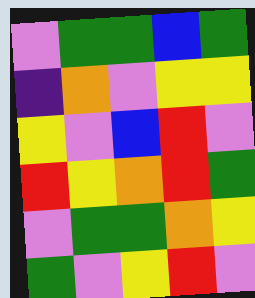[["violet", "green", "green", "blue", "green"], ["indigo", "orange", "violet", "yellow", "yellow"], ["yellow", "violet", "blue", "red", "violet"], ["red", "yellow", "orange", "red", "green"], ["violet", "green", "green", "orange", "yellow"], ["green", "violet", "yellow", "red", "violet"]]